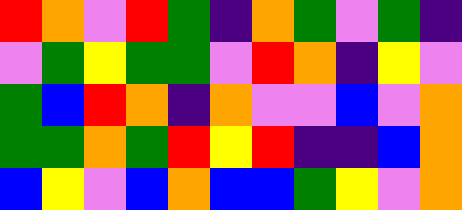[["red", "orange", "violet", "red", "green", "indigo", "orange", "green", "violet", "green", "indigo"], ["violet", "green", "yellow", "green", "green", "violet", "red", "orange", "indigo", "yellow", "violet"], ["green", "blue", "red", "orange", "indigo", "orange", "violet", "violet", "blue", "violet", "orange"], ["green", "green", "orange", "green", "red", "yellow", "red", "indigo", "indigo", "blue", "orange"], ["blue", "yellow", "violet", "blue", "orange", "blue", "blue", "green", "yellow", "violet", "orange"]]